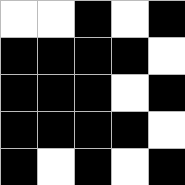[["white", "white", "black", "white", "black"], ["black", "black", "black", "black", "white"], ["black", "black", "black", "white", "black"], ["black", "black", "black", "black", "white"], ["black", "white", "black", "white", "black"]]